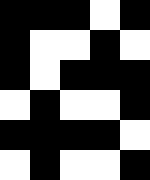[["black", "black", "black", "white", "black"], ["black", "white", "white", "black", "white"], ["black", "white", "black", "black", "black"], ["white", "black", "white", "white", "black"], ["black", "black", "black", "black", "white"], ["white", "black", "white", "white", "black"]]